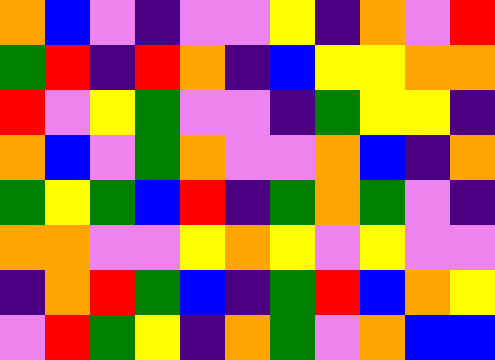[["orange", "blue", "violet", "indigo", "violet", "violet", "yellow", "indigo", "orange", "violet", "red"], ["green", "red", "indigo", "red", "orange", "indigo", "blue", "yellow", "yellow", "orange", "orange"], ["red", "violet", "yellow", "green", "violet", "violet", "indigo", "green", "yellow", "yellow", "indigo"], ["orange", "blue", "violet", "green", "orange", "violet", "violet", "orange", "blue", "indigo", "orange"], ["green", "yellow", "green", "blue", "red", "indigo", "green", "orange", "green", "violet", "indigo"], ["orange", "orange", "violet", "violet", "yellow", "orange", "yellow", "violet", "yellow", "violet", "violet"], ["indigo", "orange", "red", "green", "blue", "indigo", "green", "red", "blue", "orange", "yellow"], ["violet", "red", "green", "yellow", "indigo", "orange", "green", "violet", "orange", "blue", "blue"]]